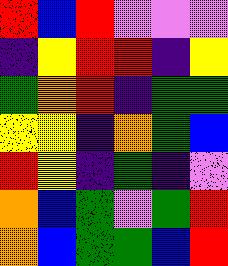[["red", "blue", "red", "violet", "violet", "violet"], ["indigo", "yellow", "red", "red", "indigo", "yellow"], ["green", "orange", "red", "indigo", "green", "green"], ["yellow", "yellow", "indigo", "orange", "green", "blue"], ["red", "yellow", "indigo", "green", "indigo", "violet"], ["orange", "blue", "green", "violet", "green", "red"], ["orange", "blue", "green", "green", "blue", "red"]]